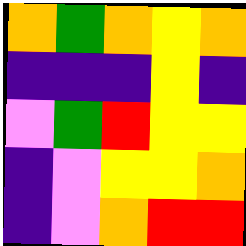[["orange", "green", "orange", "yellow", "orange"], ["indigo", "indigo", "indigo", "yellow", "indigo"], ["violet", "green", "red", "yellow", "yellow"], ["indigo", "violet", "yellow", "yellow", "orange"], ["indigo", "violet", "orange", "red", "red"]]